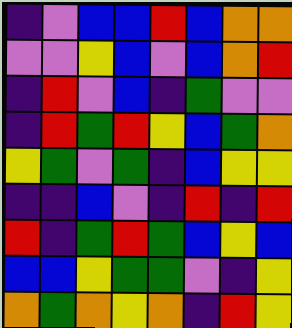[["indigo", "violet", "blue", "blue", "red", "blue", "orange", "orange"], ["violet", "violet", "yellow", "blue", "violet", "blue", "orange", "red"], ["indigo", "red", "violet", "blue", "indigo", "green", "violet", "violet"], ["indigo", "red", "green", "red", "yellow", "blue", "green", "orange"], ["yellow", "green", "violet", "green", "indigo", "blue", "yellow", "yellow"], ["indigo", "indigo", "blue", "violet", "indigo", "red", "indigo", "red"], ["red", "indigo", "green", "red", "green", "blue", "yellow", "blue"], ["blue", "blue", "yellow", "green", "green", "violet", "indigo", "yellow"], ["orange", "green", "orange", "yellow", "orange", "indigo", "red", "yellow"]]